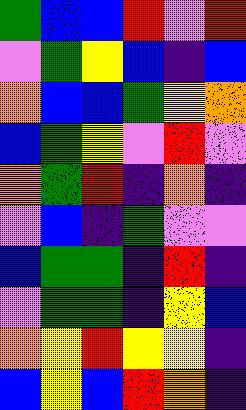[["green", "blue", "blue", "red", "violet", "red"], ["violet", "green", "yellow", "blue", "indigo", "blue"], ["orange", "blue", "blue", "green", "yellow", "orange"], ["blue", "green", "yellow", "violet", "red", "violet"], ["orange", "green", "red", "indigo", "orange", "indigo"], ["violet", "blue", "indigo", "green", "violet", "violet"], ["blue", "green", "green", "indigo", "red", "indigo"], ["violet", "green", "green", "indigo", "yellow", "blue"], ["orange", "yellow", "red", "yellow", "yellow", "indigo"], ["blue", "yellow", "blue", "red", "orange", "indigo"]]